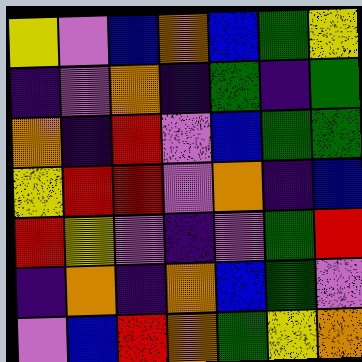[["yellow", "violet", "blue", "orange", "blue", "green", "yellow"], ["indigo", "violet", "orange", "indigo", "green", "indigo", "green"], ["orange", "indigo", "red", "violet", "blue", "green", "green"], ["yellow", "red", "red", "violet", "orange", "indigo", "blue"], ["red", "yellow", "violet", "indigo", "violet", "green", "red"], ["indigo", "orange", "indigo", "orange", "blue", "green", "violet"], ["violet", "blue", "red", "orange", "green", "yellow", "orange"]]